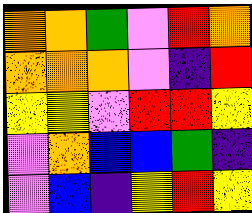[["orange", "orange", "green", "violet", "red", "orange"], ["orange", "orange", "orange", "violet", "indigo", "red"], ["yellow", "yellow", "violet", "red", "red", "yellow"], ["violet", "orange", "blue", "blue", "green", "indigo"], ["violet", "blue", "indigo", "yellow", "red", "yellow"]]